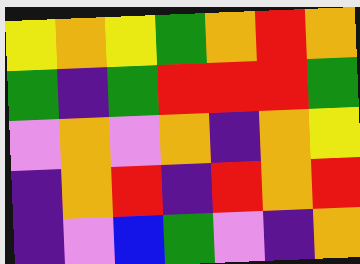[["yellow", "orange", "yellow", "green", "orange", "red", "orange"], ["green", "indigo", "green", "red", "red", "red", "green"], ["violet", "orange", "violet", "orange", "indigo", "orange", "yellow"], ["indigo", "orange", "red", "indigo", "red", "orange", "red"], ["indigo", "violet", "blue", "green", "violet", "indigo", "orange"]]